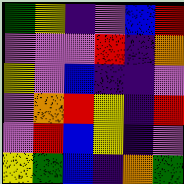[["green", "yellow", "indigo", "violet", "blue", "red"], ["violet", "violet", "violet", "red", "indigo", "orange"], ["yellow", "violet", "blue", "indigo", "indigo", "violet"], ["violet", "orange", "red", "yellow", "indigo", "red"], ["violet", "red", "blue", "yellow", "indigo", "violet"], ["yellow", "green", "blue", "indigo", "orange", "green"]]